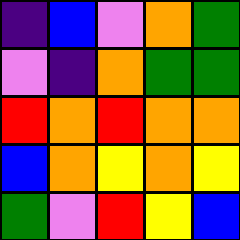[["indigo", "blue", "violet", "orange", "green"], ["violet", "indigo", "orange", "green", "green"], ["red", "orange", "red", "orange", "orange"], ["blue", "orange", "yellow", "orange", "yellow"], ["green", "violet", "red", "yellow", "blue"]]